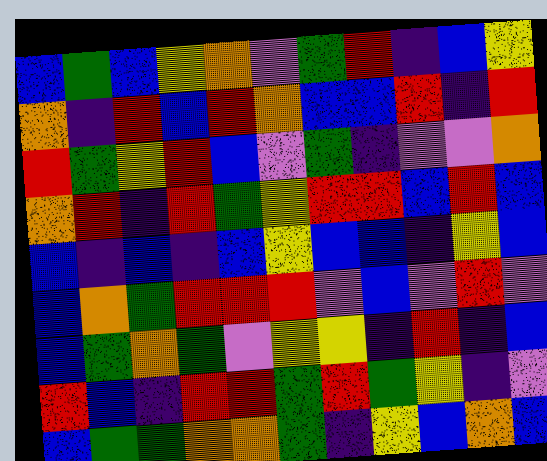[["blue", "green", "blue", "yellow", "orange", "violet", "green", "red", "indigo", "blue", "yellow"], ["orange", "indigo", "red", "blue", "red", "orange", "blue", "blue", "red", "indigo", "red"], ["red", "green", "yellow", "red", "blue", "violet", "green", "indigo", "violet", "violet", "orange"], ["orange", "red", "indigo", "red", "green", "yellow", "red", "red", "blue", "red", "blue"], ["blue", "indigo", "blue", "indigo", "blue", "yellow", "blue", "blue", "indigo", "yellow", "blue"], ["blue", "orange", "green", "red", "red", "red", "violet", "blue", "violet", "red", "violet"], ["blue", "green", "orange", "green", "violet", "yellow", "yellow", "indigo", "red", "indigo", "blue"], ["red", "blue", "indigo", "red", "red", "green", "red", "green", "yellow", "indigo", "violet"], ["blue", "green", "green", "orange", "orange", "green", "indigo", "yellow", "blue", "orange", "blue"]]